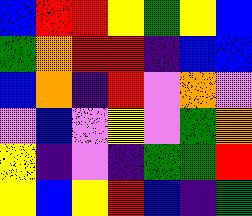[["blue", "red", "red", "yellow", "green", "yellow", "blue"], ["green", "orange", "red", "red", "indigo", "blue", "blue"], ["blue", "orange", "indigo", "red", "violet", "orange", "violet"], ["violet", "blue", "violet", "yellow", "violet", "green", "orange"], ["yellow", "indigo", "violet", "indigo", "green", "green", "red"], ["yellow", "blue", "yellow", "red", "blue", "indigo", "green"]]